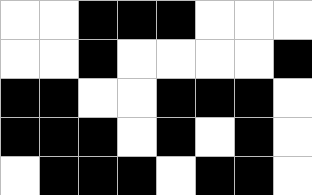[["white", "white", "black", "black", "black", "white", "white", "white"], ["white", "white", "black", "white", "white", "white", "white", "black"], ["black", "black", "white", "white", "black", "black", "black", "white"], ["black", "black", "black", "white", "black", "white", "black", "white"], ["white", "black", "black", "black", "white", "black", "black", "white"]]